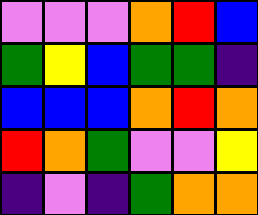[["violet", "violet", "violet", "orange", "red", "blue"], ["green", "yellow", "blue", "green", "green", "indigo"], ["blue", "blue", "blue", "orange", "red", "orange"], ["red", "orange", "green", "violet", "violet", "yellow"], ["indigo", "violet", "indigo", "green", "orange", "orange"]]